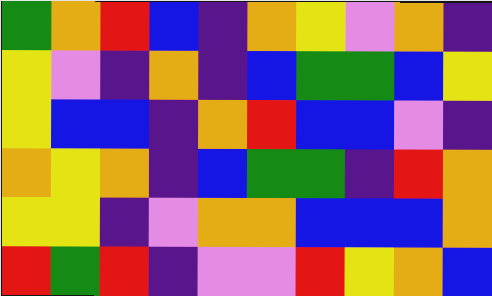[["green", "orange", "red", "blue", "indigo", "orange", "yellow", "violet", "orange", "indigo"], ["yellow", "violet", "indigo", "orange", "indigo", "blue", "green", "green", "blue", "yellow"], ["yellow", "blue", "blue", "indigo", "orange", "red", "blue", "blue", "violet", "indigo"], ["orange", "yellow", "orange", "indigo", "blue", "green", "green", "indigo", "red", "orange"], ["yellow", "yellow", "indigo", "violet", "orange", "orange", "blue", "blue", "blue", "orange"], ["red", "green", "red", "indigo", "violet", "violet", "red", "yellow", "orange", "blue"]]